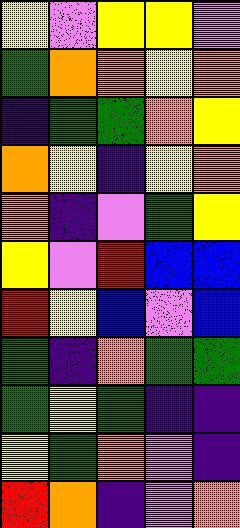[["yellow", "violet", "yellow", "yellow", "violet"], ["green", "orange", "orange", "yellow", "orange"], ["indigo", "green", "green", "orange", "yellow"], ["orange", "yellow", "indigo", "yellow", "orange"], ["orange", "indigo", "violet", "green", "yellow"], ["yellow", "violet", "red", "blue", "blue"], ["red", "yellow", "blue", "violet", "blue"], ["green", "indigo", "orange", "green", "green"], ["green", "yellow", "green", "indigo", "indigo"], ["yellow", "green", "orange", "violet", "indigo"], ["red", "orange", "indigo", "violet", "orange"]]